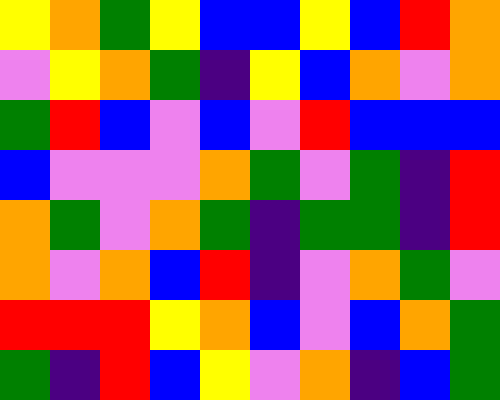[["yellow", "orange", "green", "yellow", "blue", "blue", "yellow", "blue", "red", "orange"], ["violet", "yellow", "orange", "green", "indigo", "yellow", "blue", "orange", "violet", "orange"], ["green", "red", "blue", "violet", "blue", "violet", "red", "blue", "blue", "blue"], ["blue", "violet", "violet", "violet", "orange", "green", "violet", "green", "indigo", "red"], ["orange", "green", "violet", "orange", "green", "indigo", "green", "green", "indigo", "red"], ["orange", "violet", "orange", "blue", "red", "indigo", "violet", "orange", "green", "violet"], ["red", "red", "red", "yellow", "orange", "blue", "violet", "blue", "orange", "green"], ["green", "indigo", "red", "blue", "yellow", "violet", "orange", "indigo", "blue", "green"]]